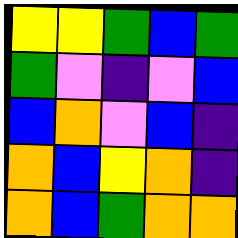[["yellow", "yellow", "green", "blue", "green"], ["green", "violet", "indigo", "violet", "blue"], ["blue", "orange", "violet", "blue", "indigo"], ["orange", "blue", "yellow", "orange", "indigo"], ["orange", "blue", "green", "orange", "orange"]]